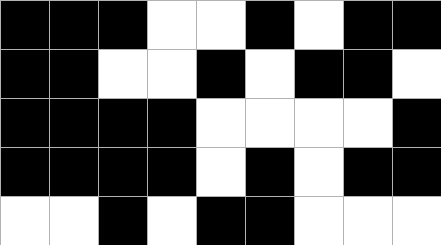[["black", "black", "black", "white", "white", "black", "white", "black", "black"], ["black", "black", "white", "white", "black", "white", "black", "black", "white"], ["black", "black", "black", "black", "white", "white", "white", "white", "black"], ["black", "black", "black", "black", "white", "black", "white", "black", "black"], ["white", "white", "black", "white", "black", "black", "white", "white", "white"]]